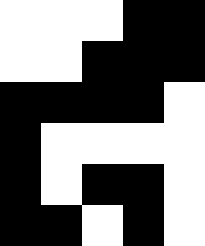[["white", "white", "white", "black", "black"], ["white", "white", "black", "black", "black"], ["black", "black", "black", "black", "white"], ["black", "white", "white", "white", "white"], ["black", "white", "black", "black", "white"], ["black", "black", "white", "black", "white"]]